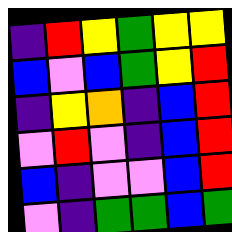[["indigo", "red", "yellow", "green", "yellow", "yellow"], ["blue", "violet", "blue", "green", "yellow", "red"], ["indigo", "yellow", "orange", "indigo", "blue", "red"], ["violet", "red", "violet", "indigo", "blue", "red"], ["blue", "indigo", "violet", "violet", "blue", "red"], ["violet", "indigo", "green", "green", "blue", "green"]]